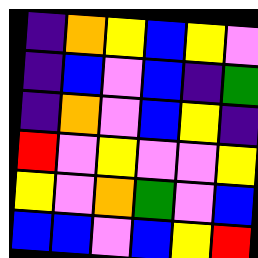[["indigo", "orange", "yellow", "blue", "yellow", "violet"], ["indigo", "blue", "violet", "blue", "indigo", "green"], ["indigo", "orange", "violet", "blue", "yellow", "indigo"], ["red", "violet", "yellow", "violet", "violet", "yellow"], ["yellow", "violet", "orange", "green", "violet", "blue"], ["blue", "blue", "violet", "blue", "yellow", "red"]]